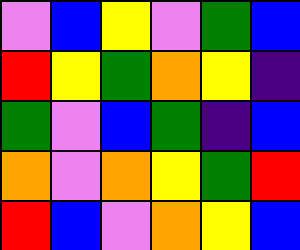[["violet", "blue", "yellow", "violet", "green", "blue"], ["red", "yellow", "green", "orange", "yellow", "indigo"], ["green", "violet", "blue", "green", "indigo", "blue"], ["orange", "violet", "orange", "yellow", "green", "red"], ["red", "blue", "violet", "orange", "yellow", "blue"]]